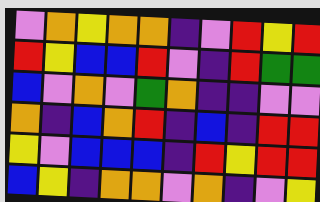[["violet", "orange", "yellow", "orange", "orange", "indigo", "violet", "red", "yellow", "red"], ["red", "yellow", "blue", "blue", "red", "violet", "indigo", "red", "green", "green"], ["blue", "violet", "orange", "violet", "green", "orange", "indigo", "indigo", "violet", "violet"], ["orange", "indigo", "blue", "orange", "red", "indigo", "blue", "indigo", "red", "red"], ["yellow", "violet", "blue", "blue", "blue", "indigo", "red", "yellow", "red", "red"], ["blue", "yellow", "indigo", "orange", "orange", "violet", "orange", "indigo", "violet", "yellow"]]